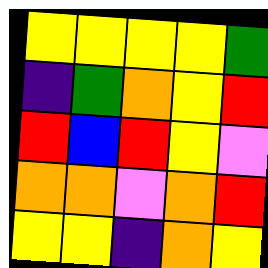[["yellow", "yellow", "yellow", "yellow", "green"], ["indigo", "green", "orange", "yellow", "red"], ["red", "blue", "red", "yellow", "violet"], ["orange", "orange", "violet", "orange", "red"], ["yellow", "yellow", "indigo", "orange", "yellow"]]